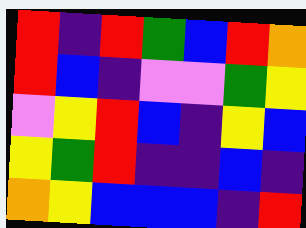[["red", "indigo", "red", "green", "blue", "red", "orange"], ["red", "blue", "indigo", "violet", "violet", "green", "yellow"], ["violet", "yellow", "red", "blue", "indigo", "yellow", "blue"], ["yellow", "green", "red", "indigo", "indigo", "blue", "indigo"], ["orange", "yellow", "blue", "blue", "blue", "indigo", "red"]]